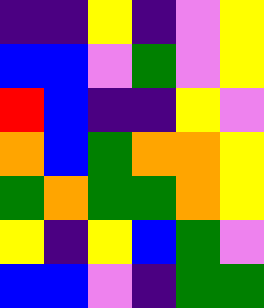[["indigo", "indigo", "yellow", "indigo", "violet", "yellow"], ["blue", "blue", "violet", "green", "violet", "yellow"], ["red", "blue", "indigo", "indigo", "yellow", "violet"], ["orange", "blue", "green", "orange", "orange", "yellow"], ["green", "orange", "green", "green", "orange", "yellow"], ["yellow", "indigo", "yellow", "blue", "green", "violet"], ["blue", "blue", "violet", "indigo", "green", "green"]]